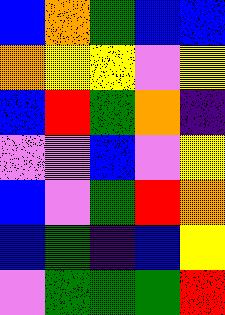[["blue", "orange", "green", "blue", "blue"], ["orange", "yellow", "yellow", "violet", "yellow"], ["blue", "red", "green", "orange", "indigo"], ["violet", "violet", "blue", "violet", "yellow"], ["blue", "violet", "green", "red", "orange"], ["blue", "green", "indigo", "blue", "yellow"], ["violet", "green", "green", "green", "red"]]